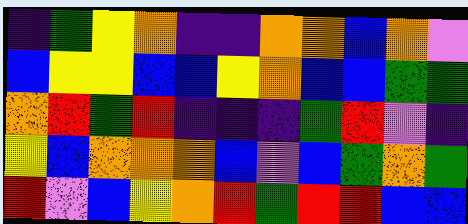[["indigo", "green", "yellow", "orange", "indigo", "indigo", "orange", "orange", "blue", "orange", "violet"], ["blue", "yellow", "yellow", "blue", "blue", "yellow", "orange", "blue", "blue", "green", "green"], ["orange", "red", "green", "red", "indigo", "indigo", "indigo", "green", "red", "violet", "indigo"], ["yellow", "blue", "orange", "orange", "orange", "blue", "violet", "blue", "green", "orange", "green"], ["red", "violet", "blue", "yellow", "orange", "red", "green", "red", "red", "blue", "blue"]]